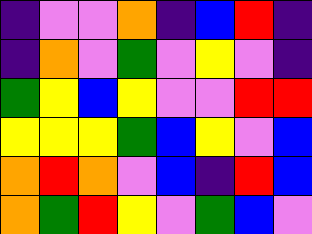[["indigo", "violet", "violet", "orange", "indigo", "blue", "red", "indigo"], ["indigo", "orange", "violet", "green", "violet", "yellow", "violet", "indigo"], ["green", "yellow", "blue", "yellow", "violet", "violet", "red", "red"], ["yellow", "yellow", "yellow", "green", "blue", "yellow", "violet", "blue"], ["orange", "red", "orange", "violet", "blue", "indigo", "red", "blue"], ["orange", "green", "red", "yellow", "violet", "green", "blue", "violet"]]